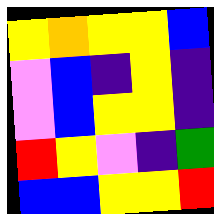[["yellow", "orange", "yellow", "yellow", "blue"], ["violet", "blue", "indigo", "yellow", "indigo"], ["violet", "blue", "yellow", "yellow", "indigo"], ["red", "yellow", "violet", "indigo", "green"], ["blue", "blue", "yellow", "yellow", "red"]]